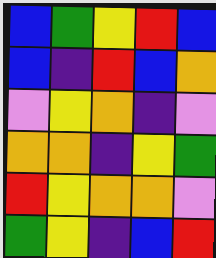[["blue", "green", "yellow", "red", "blue"], ["blue", "indigo", "red", "blue", "orange"], ["violet", "yellow", "orange", "indigo", "violet"], ["orange", "orange", "indigo", "yellow", "green"], ["red", "yellow", "orange", "orange", "violet"], ["green", "yellow", "indigo", "blue", "red"]]